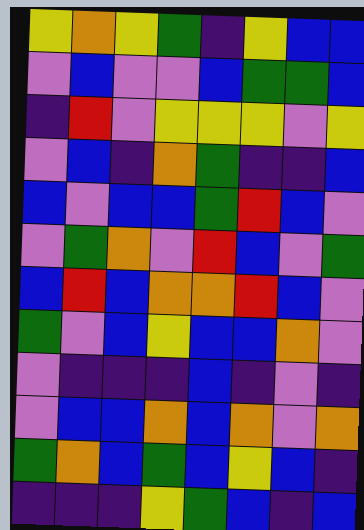[["yellow", "orange", "yellow", "green", "indigo", "yellow", "blue", "blue"], ["violet", "blue", "violet", "violet", "blue", "green", "green", "blue"], ["indigo", "red", "violet", "yellow", "yellow", "yellow", "violet", "yellow"], ["violet", "blue", "indigo", "orange", "green", "indigo", "indigo", "blue"], ["blue", "violet", "blue", "blue", "green", "red", "blue", "violet"], ["violet", "green", "orange", "violet", "red", "blue", "violet", "green"], ["blue", "red", "blue", "orange", "orange", "red", "blue", "violet"], ["green", "violet", "blue", "yellow", "blue", "blue", "orange", "violet"], ["violet", "indigo", "indigo", "indigo", "blue", "indigo", "violet", "indigo"], ["violet", "blue", "blue", "orange", "blue", "orange", "violet", "orange"], ["green", "orange", "blue", "green", "blue", "yellow", "blue", "indigo"], ["indigo", "indigo", "indigo", "yellow", "green", "blue", "indigo", "blue"]]